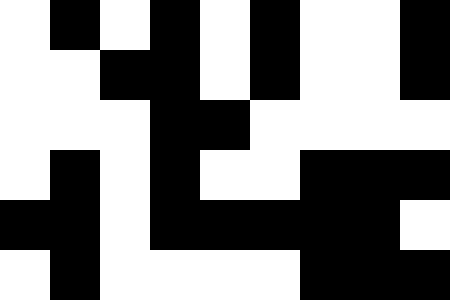[["white", "black", "white", "black", "white", "black", "white", "white", "black"], ["white", "white", "black", "black", "white", "black", "white", "white", "black"], ["white", "white", "white", "black", "black", "white", "white", "white", "white"], ["white", "black", "white", "black", "white", "white", "black", "black", "black"], ["black", "black", "white", "black", "black", "black", "black", "black", "white"], ["white", "black", "white", "white", "white", "white", "black", "black", "black"]]